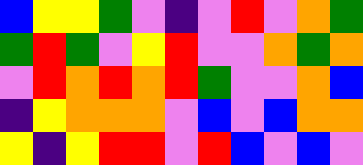[["blue", "yellow", "yellow", "green", "violet", "indigo", "violet", "red", "violet", "orange", "green"], ["green", "red", "green", "violet", "yellow", "red", "violet", "violet", "orange", "green", "orange"], ["violet", "red", "orange", "red", "orange", "red", "green", "violet", "violet", "orange", "blue"], ["indigo", "yellow", "orange", "orange", "orange", "violet", "blue", "violet", "blue", "orange", "orange"], ["yellow", "indigo", "yellow", "red", "red", "violet", "red", "blue", "violet", "blue", "violet"]]